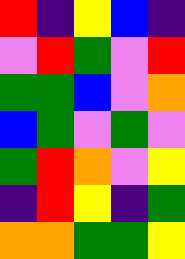[["red", "indigo", "yellow", "blue", "indigo"], ["violet", "red", "green", "violet", "red"], ["green", "green", "blue", "violet", "orange"], ["blue", "green", "violet", "green", "violet"], ["green", "red", "orange", "violet", "yellow"], ["indigo", "red", "yellow", "indigo", "green"], ["orange", "orange", "green", "green", "yellow"]]